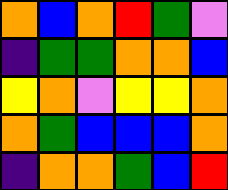[["orange", "blue", "orange", "red", "green", "violet"], ["indigo", "green", "green", "orange", "orange", "blue"], ["yellow", "orange", "violet", "yellow", "yellow", "orange"], ["orange", "green", "blue", "blue", "blue", "orange"], ["indigo", "orange", "orange", "green", "blue", "red"]]